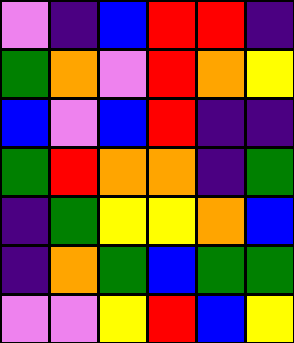[["violet", "indigo", "blue", "red", "red", "indigo"], ["green", "orange", "violet", "red", "orange", "yellow"], ["blue", "violet", "blue", "red", "indigo", "indigo"], ["green", "red", "orange", "orange", "indigo", "green"], ["indigo", "green", "yellow", "yellow", "orange", "blue"], ["indigo", "orange", "green", "blue", "green", "green"], ["violet", "violet", "yellow", "red", "blue", "yellow"]]